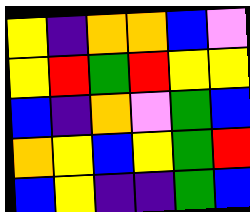[["yellow", "indigo", "orange", "orange", "blue", "violet"], ["yellow", "red", "green", "red", "yellow", "yellow"], ["blue", "indigo", "orange", "violet", "green", "blue"], ["orange", "yellow", "blue", "yellow", "green", "red"], ["blue", "yellow", "indigo", "indigo", "green", "blue"]]